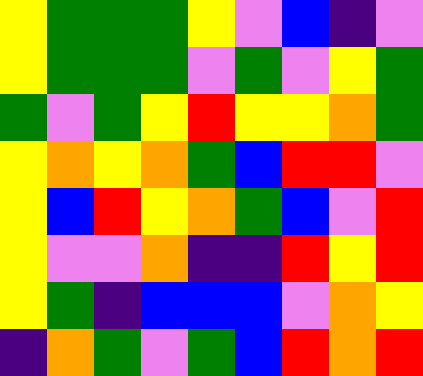[["yellow", "green", "green", "green", "yellow", "violet", "blue", "indigo", "violet"], ["yellow", "green", "green", "green", "violet", "green", "violet", "yellow", "green"], ["green", "violet", "green", "yellow", "red", "yellow", "yellow", "orange", "green"], ["yellow", "orange", "yellow", "orange", "green", "blue", "red", "red", "violet"], ["yellow", "blue", "red", "yellow", "orange", "green", "blue", "violet", "red"], ["yellow", "violet", "violet", "orange", "indigo", "indigo", "red", "yellow", "red"], ["yellow", "green", "indigo", "blue", "blue", "blue", "violet", "orange", "yellow"], ["indigo", "orange", "green", "violet", "green", "blue", "red", "orange", "red"]]